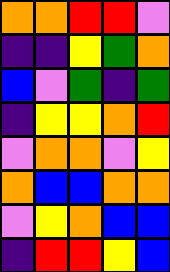[["orange", "orange", "red", "red", "violet"], ["indigo", "indigo", "yellow", "green", "orange"], ["blue", "violet", "green", "indigo", "green"], ["indigo", "yellow", "yellow", "orange", "red"], ["violet", "orange", "orange", "violet", "yellow"], ["orange", "blue", "blue", "orange", "orange"], ["violet", "yellow", "orange", "blue", "blue"], ["indigo", "red", "red", "yellow", "blue"]]